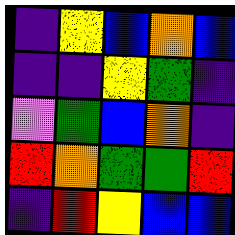[["indigo", "yellow", "blue", "orange", "blue"], ["indigo", "indigo", "yellow", "green", "indigo"], ["violet", "green", "blue", "orange", "indigo"], ["red", "orange", "green", "green", "red"], ["indigo", "red", "yellow", "blue", "blue"]]